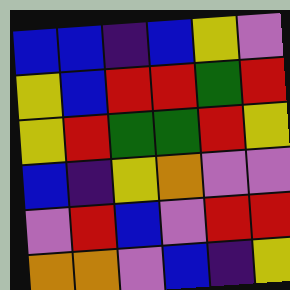[["blue", "blue", "indigo", "blue", "yellow", "violet"], ["yellow", "blue", "red", "red", "green", "red"], ["yellow", "red", "green", "green", "red", "yellow"], ["blue", "indigo", "yellow", "orange", "violet", "violet"], ["violet", "red", "blue", "violet", "red", "red"], ["orange", "orange", "violet", "blue", "indigo", "yellow"]]